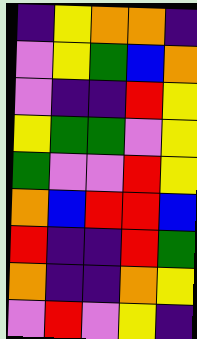[["indigo", "yellow", "orange", "orange", "indigo"], ["violet", "yellow", "green", "blue", "orange"], ["violet", "indigo", "indigo", "red", "yellow"], ["yellow", "green", "green", "violet", "yellow"], ["green", "violet", "violet", "red", "yellow"], ["orange", "blue", "red", "red", "blue"], ["red", "indigo", "indigo", "red", "green"], ["orange", "indigo", "indigo", "orange", "yellow"], ["violet", "red", "violet", "yellow", "indigo"]]